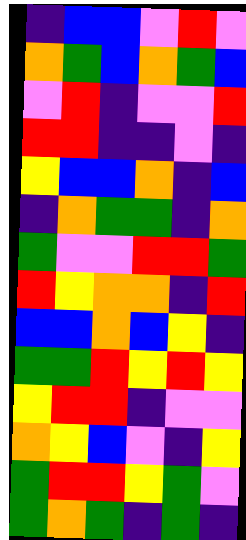[["indigo", "blue", "blue", "violet", "red", "violet"], ["orange", "green", "blue", "orange", "green", "blue"], ["violet", "red", "indigo", "violet", "violet", "red"], ["red", "red", "indigo", "indigo", "violet", "indigo"], ["yellow", "blue", "blue", "orange", "indigo", "blue"], ["indigo", "orange", "green", "green", "indigo", "orange"], ["green", "violet", "violet", "red", "red", "green"], ["red", "yellow", "orange", "orange", "indigo", "red"], ["blue", "blue", "orange", "blue", "yellow", "indigo"], ["green", "green", "red", "yellow", "red", "yellow"], ["yellow", "red", "red", "indigo", "violet", "violet"], ["orange", "yellow", "blue", "violet", "indigo", "yellow"], ["green", "red", "red", "yellow", "green", "violet"], ["green", "orange", "green", "indigo", "green", "indigo"]]